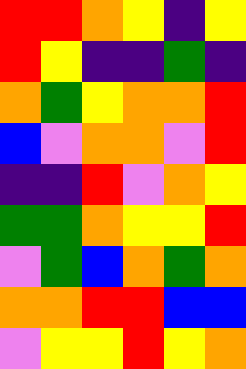[["red", "red", "orange", "yellow", "indigo", "yellow"], ["red", "yellow", "indigo", "indigo", "green", "indigo"], ["orange", "green", "yellow", "orange", "orange", "red"], ["blue", "violet", "orange", "orange", "violet", "red"], ["indigo", "indigo", "red", "violet", "orange", "yellow"], ["green", "green", "orange", "yellow", "yellow", "red"], ["violet", "green", "blue", "orange", "green", "orange"], ["orange", "orange", "red", "red", "blue", "blue"], ["violet", "yellow", "yellow", "red", "yellow", "orange"]]